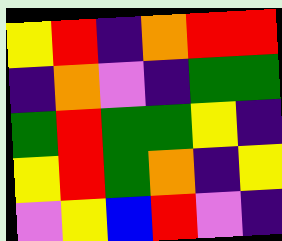[["yellow", "red", "indigo", "orange", "red", "red"], ["indigo", "orange", "violet", "indigo", "green", "green"], ["green", "red", "green", "green", "yellow", "indigo"], ["yellow", "red", "green", "orange", "indigo", "yellow"], ["violet", "yellow", "blue", "red", "violet", "indigo"]]